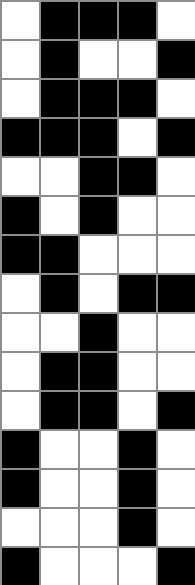[["white", "black", "black", "black", "white"], ["white", "black", "white", "white", "black"], ["white", "black", "black", "black", "white"], ["black", "black", "black", "white", "black"], ["white", "white", "black", "black", "white"], ["black", "white", "black", "white", "white"], ["black", "black", "white", "white", "white"], ["white", "black", "white", "black", "black"], ["white", "white", "black", "white", "white"], ["white", "black", "black", "white", "white"], ["white", "black", "black", "white", "black"], ["black", "white", "white", "black", "white"], ["black", "white", "white", "black", "white"], ["white", "white", "white", "black", "white"], ["black", "white", "white", "white", "black"]]